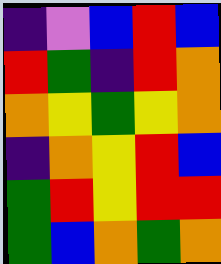[["indigo", "violet", "blue", "red", "blue"], ["red", "green", "indigo", "red", "orange"], ["orange", "yellow", "green", "yellow", "orange"], ["indigo", "orange", "yellow", "red", "blue"], ["green", "red", "yellow", "red", "red"], ["green", "blue", "orange", "green", "orange"]]